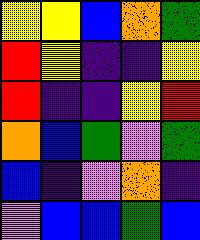[["yellow", "yellow", "blue", "orange", "green"], ["red", "yellow", "indigo", "indigo", "yellow"], ["red", "indigo", "indigo", "yellow", "red"], ["orange", "blue", "green", "violet", "green"], ["blue", "indigo", "violet", "orange", "indigo"], ["violet", "blue", "blue", "green", "blue"]]